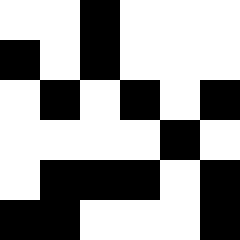[["white", "white", "black", "white", "white", "white"], ["black", "white", "black", "white", "white", "white"], ["white", "black", "white", "black", "white", "black"], ["white", "white", "white", "white", "black", "white"], ["white", "black", "black", "black", "white", "black"], ["black", "black", "white", "white", "white", "black"]]